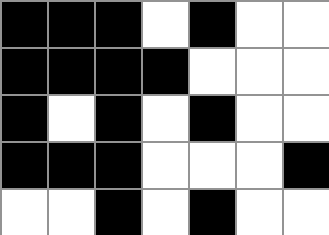[["black", "black", "black", "white", "black", "white", "white"], ["black", "black", "black", "black", "white", "white", "white"], ["black", "white", "black", "white", "black", "white", "white"], ["black", "black", "black", "white", "white", "white", "black"], ["white", "white", "black", "white", "black", "white", "white"]]